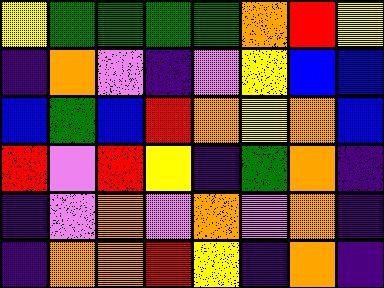[["yellow", "green", "green", "green", "green", "orange", "red", "yellow"], ["indigo", "orange", "violet", "indigo", "violet", "yellow", "blue", "blue"], ["blue", "green", "blue", "red", "orange", "yellow", "orange", "blue"], ["red", "violet", "red", "yellow", "indigo", "green", "orange", "indigo"], ["indigo", "violet", "orange", "violet", "orange", "violet", "orange", "indigo"], ["indigo", "orange", "orange", "red", "yellow", "indigo", "orange", "indigo"]]